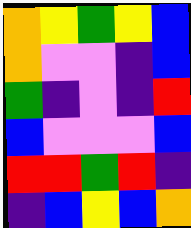[["orange", "yellow", "green", "yellow", "blue"], ["orange", "violet", "violet", "indigo", "blue"], ["green", "indigo", "violet", "indigo", "red"], ["blue", "violet", "violet", "violet", "blue"], ["red", "red", "green", "red", "indigo"], ["indigo", "blue", "yellow", "blue", "orange"]]